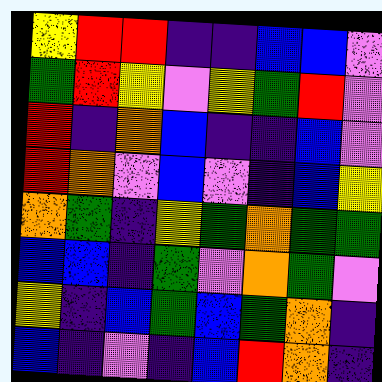[["yellow", "red", "red", "indigo", "indigo", "blue", "blue", "violet"], ["green", "red", "yellow", "violet", "yellow", "green", "red", "violet"], ["red", "indigo", "orange", "blue", "indigo", "indigo", "blue", "violet"], ["red", "orange", "violet", "blue", "violet", "indigo", "blue", "yellow"], ["orange", "green", "indigo", "yellow", "green", "orange", "green", "green"], ["blue", "blue", "indigo", "green", "violet", "orange", "green", "violet"], ["yellow", "indigo", "blue", "green", "blue", "green", "orange", "indigo"], ["blue", "indigo", "violet", "indigo", "blue", "red", "orange", "indigo"]]